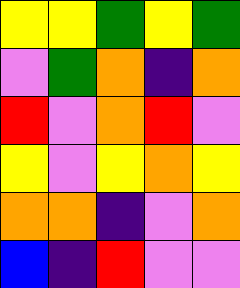[["yellow", "yellow", "green", "yellow", "green"], ["violet", "green", "orange", "indigo", "orange"], ["red", "violet", "orange", "red", "violet"], ["yellow", "violet", "yellow", "orange", "yellow"], ["orange", "orange", "indigo", "violet", "orange"], ["blue", "indigo", "red", "violet", "violet"]]